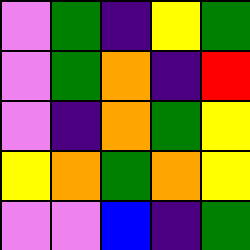[["violet", "green", "indigo", "yellow", "green"], ["violet", "green", "orange", "indigo", "red"], ["violet", "indigo", "orange", "green", "yellow"], ["yellow", "orange", "green", "orange", "yellow"], ["violet", "violet", "blue", "indigo", "green"]]